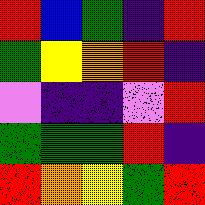[["red", "blue", "green", "indigo", "red"], ["green", "yellow", "orange", "red", "indigo"], ["violet", "indigo", "indigo", "violet", "red"], ["green", "green", "green", "red", "indigo"], ["red", "orange", "yellow", "green", "red"]]